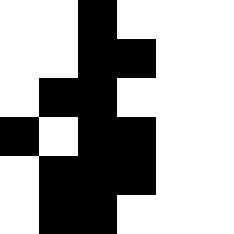[["white", "white", "black", "white", "white", "white"], ["white", "white", "black", "black", "white", "white"], ["white", "black", "black", "white", "white", "white"], ["black", "white", "black", "black", "white", "white"], ["white", "black", "black", "black", "white", "white"], ["white", "black", "black", "white", "white", "white"]]